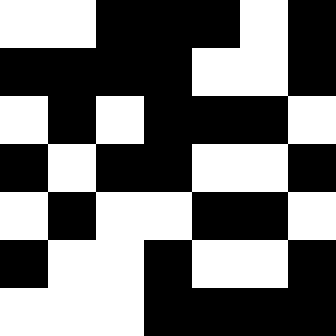[["white", "white", "black", "black", "black", "white", "black"], ["black", "black", "black", "black", "white", "white", "black"], ["white", "black", "white", "black", "black", "black", "white"], ["black", "white", "black", "black", "white", "white", "black"], ["white", "black", "white", "white", "black", "black", "white"], ["black", "white", "white", "black", "white", "white", "black"], ["white", "white", "white", "black", "black", "black", "black"]]